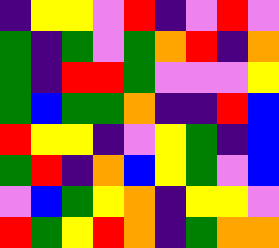[["indigo", "yellow", "yellow", "violet", "red", "indigo", "violet", "red", "violet"], ["green", "indigo", "green", "violet", "green", "orange", "red", "indigo", "orange"], ["green", "indigo", "red", "red", "green", "violet", "violet", "violet", "yellow"], ["green", "blue", "green", "green", "orange", "indigo", "indigo", "red", "blue"], ["red", "yellow", "yellow", "indigo", "violet", "yellow", "green", "indigo", "blue"], ["green", "red", "indigo", "orange", "blue", "yellow", "green", "violet", "blue"], ["violet", "blue", "green", "yellow", "orange", "indigo", "yellow", "yellow", "violet"], ["red", "green", "yellow", "red", "orange", "indigo", "green", "orange", "orange"]]